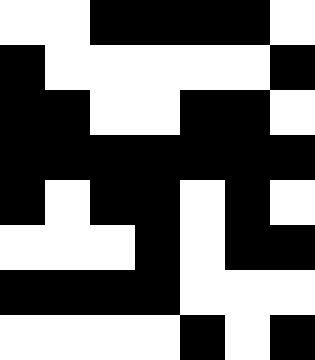[["white", "white", "black", "black", "black", "black", "white"], ["black", "white", "white", "white", "white", "white", "black"], ["black", "black", "white", "white", "black", "black", "white"], ["black", "black", "black", "black", "black", "black", "black"], ["black", "white", "black", "black", "white", "black", "white"], ["white", "white", "white", "black", "white", "black", "black"], ["black", "black", "black", "black", "white", "white", "white"], ["white", "white", "white", "white", "black", "white", "black"]]